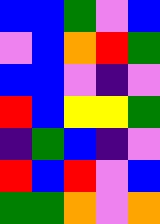[["blue", "blue", "green", "violet", "blue"], ["violet", "blue", "orange", "red", "green"], ["blue", "blue", "violet", "indigo", "violet"], ["red", "blue", "yellow", "yellow", "green"], ["indigo", "green", "blue", "indigo", "violet"], ["red", "blue", "red", "violet", "blue"], ["green", "green", "orange", "violet", "orange"]]